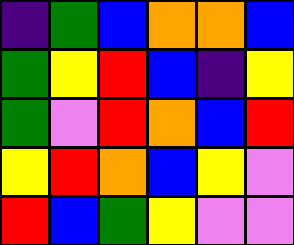[["indigo", "green", "blue", "orange", "orange", "blue"], ["green", "yellow", "red", "blue", "indigo", "yellow"], ["green", "violet", "red", "orange", "blue", "red"], ["yellow", "red", "orange", "blue", "yellow", "violet"], ["red", "blue", "green", "yellow", "violet", "violet"]]